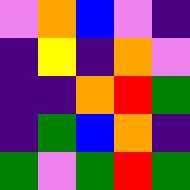[["violet", "orange", "blue", "violet", "indigo"], ["indigo", "yellow", "indigo", "orange", "violet"], ["indigo", "indigo", "orange", "red", "green"], ["indigo", "green", "blue", "orange", "indigo"], ["green", "violet", "green", "red", "green"]]